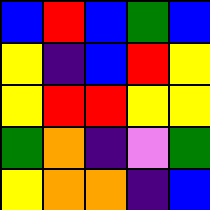[["blue", "red", "blue", "green", "blue"], ["yellow", "indigo", "blue", "red", "yellow"], ["yellow", "red", "red", "yellow", "yellow"], ["green", "orange", "indigo", "violet", "green"], ["yellow", "orange", "orange", "indigo", "blue"]]